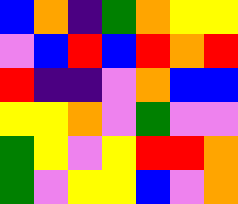[["blue", "orange", "indigo", "green", "orange", "yellow", "yellow"], ["violet", "blue", "red", "blue", "red", "orange", "red"], ["red", "indigo", "indigo", "violet", "orange", "blue", "blue"], ["yellow", "yellow", "orange", "violet", "green", "violet", "violet"], ["green", "yellow", "violet", "yellow", "red", "red", "orange"], ["green", "violet", "yellow", "yellow", "blue", "violet", "orange"]]